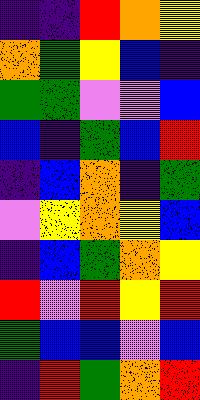[["indigo", "indigo", "red", "orange", "yellow"], ["orange", "green", "yellow", "blue", "indigo"], ["green", "green", "violet", "violet", "blue"], ["blue", "indigo", "green", "blue", "red"], ["indigo", "blue", "orange", "indigo", "green"], ["violet", "yellow", "orange", "yellow", "blue"], ["indigo", "blue", "green", "orange", "yellow"], ["red", "violet", "red", "yellow", "red"], ["green", "blue", "blue", "violet", "blue"], ["indigo", "red", "green", "orange", "red"]]